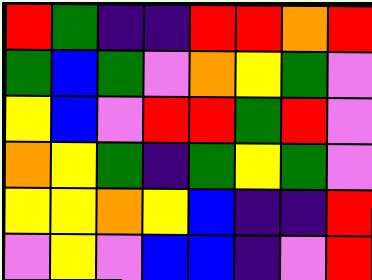[["red", "green", "indigo", "indigo", "red", "red", "orange", "red"], ["green", "blue", "green", "violet", "orange", "yellow", "green", "violet"], ["yellow", "blue", "violet", "red", "red", "green", "red", "violet"], ["orange", "yellow", "green", "indigo", "green", "yellow", "green", "violet"], ["yellow", "yellow", "orange", "yellow", "blue", "indigo", "indigo", "red"], ["violet", "yellow", "violet", "blue", "blue", "indigo", "violet", "red"]]